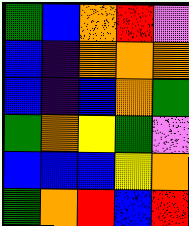[["green", "blue", "orange", "red", "violet"], ["blue", "indigo", "orange", "orange", "orange"], ["blue", "indigo", "blue", "orange", "green"], ["green", "orange", "yellow", "green", "violet"], ["blue", "blue", "blue", "yellow", "orange"], ["green", "orange", "red", "blue", "red"]]